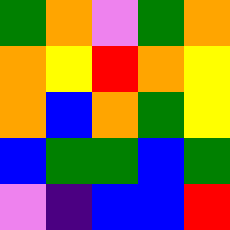[["green", "orange", "violet", "green", "orange"], ["orange", "yellow", "red", "orange", "yellow"], ["orange", "blue", "orange", "green", "yellow"], ["blue", "green", "green", "blue", "green"], ["violet", "indigo", "blue", "blue", "red"]]